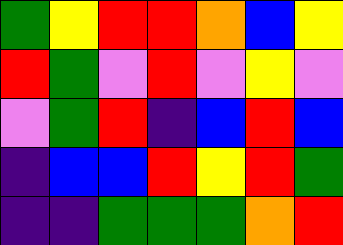[["green", "yellow", "red", "red", "orange", "blue", "yellow"], ["red", "green", "violet", "red", "violet", "yellow", "violet"], ["violet", "green", "red", "indigo", "blue", "red", "blue"], ["indigo", "blue", "blue", "red", "yellow", "red", "green"], ["indigo", "indigo", "green", "green", "green", "orange", "red"]]